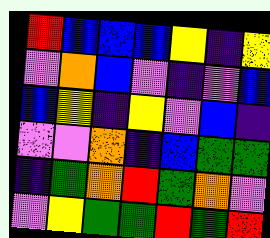[["red", "blue", "blue", "blue", "yellow", "indigo", "yellow"], ["violet", "orange", "blue", "violet", "indigo", "violet", "blue"], ["blue", "yellow", "indigo", "yellow", "violet", "blue", "indigo"], ["violet", "violet", "orange", "indigo", "blue", "green", "green"], ["indigo", "green", "orange", "red", "green", "orange", "violet"], ["violet", "yellow", "green", "green", "red", "green", "red"]]